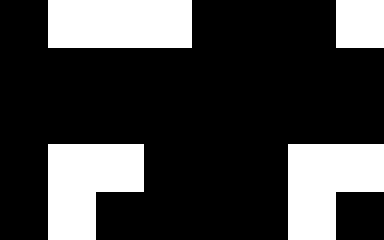[["black", "white", "white", "white", "black", "black", "black", "white"], ["black", "black", "black", "black", "black", "black", "black", "black"], ["black", "black", "black", "black", "black", "black", "black", "black"], ["black", "white", "white", "black", "black", "black", "white", "white"], ["black", "white", "black", "black", "black", "black", "white", "black"]]